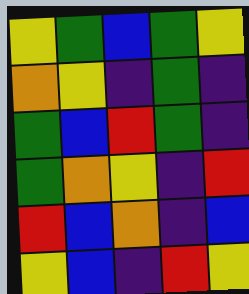[["yellow", "green", "blue", "green", "yellow"], ["orange", "yellow", "indigo", "green", "indigo"], ["green", "blue", "red", "green", "indigo"], ["green", "orange", "yellow", "indigo", "red"], ["red", "blue", "orange", "indigo", "blue"], ["yellow", "blue", "indigo", "red", "yellow"]]